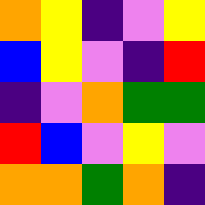[["orange", "yellow", "indigo", "violet", "yellow"], ["blue", "yellow", "violet", "indigo", "red"], ["indigo", "violet", "orange", "green", "green"], ["red", "blue", "violet", "yellow", "violet"], ["orange", "orange", "green", "orange", "indigo"]]